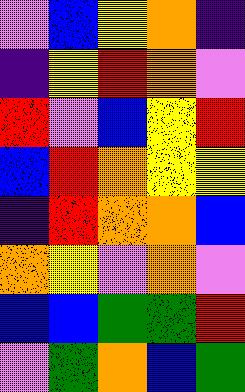[["violet", "blue", "yellow", "orange", "indigo"], ["indigo", "yellow", "red", "orange", "violet"], ["red", "violet", "blue", "yellow", "red"], ["blue", "red", "orange", "yellow", "yellow"], ["indigo", "red", "orange", "orange", "blue"], ["orange", "yellow", "violet", "orange", "violet"], ["blue", "blue", "green", "green", "red"], ["violet", "green", "orange", "blue", "green"]]